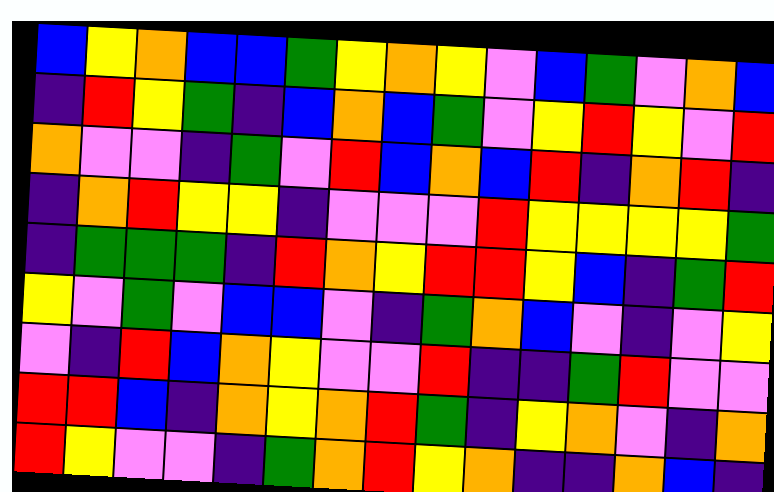[["blue", "yellow", "orange", "blue", "blue", "green", "yellow", "orange", "yellow", "violet", "blue", "green", "violet", "orange", "blue"], ["indigo", "red", "yellow", "green", "indigo", "blue", "orange", "blue", "green", "violet", "yellow", "red", "yellow", "violet", "red"], ["orange", "violet", "violet", "indigo", "green", "violet", "red", "blue", "orange", "blue", "red", "indigo", "orange", "red", "indigo"], ["indigo", "orange", "red", "yellow", "yellow", "indigo", "violet", "violet", "violet", "red", "yellow", "yellow", "yellow", "yellow", "green"], ["indigo", "green", "green", "green", "indigo", "red", "orange", "yellow", "red", "red", "yellow", "blue", "indigo", "green", "red"], ["yellow", "violet", "green", "violet", "blue", "blue", "violet", "indigo", "green", "orange", "blue", "violet", "indigo", "violet", "yellow"], ["violet", "indigo", "red", "blue", "orange", "yellow", "violet", "violet", "red", "indigo", "indigo", "green", "red", "violet", "violet"], ["red", "red", "blue", "indigo", "orange", "yellow", "orange", "red", "green", "indigo", "yellow", "orange", "violet", "indigo", "orange"], ["red", "yellow", "violet", "violet", "indigo", "green", "orange", "red", "yellow", "orange", "indigo", "indigo", "orange", "blue", "indigo"]]